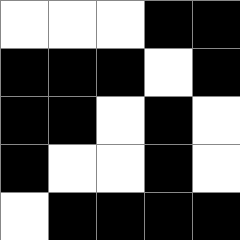[["white", "white", "white", "black", "black"], ["black", "black", "black", "white", "black"], ["black", "black", "white", "black", "white"], ["black", "white", "white", "black", "white"], ["white", "black", "black", "black", "black"]]